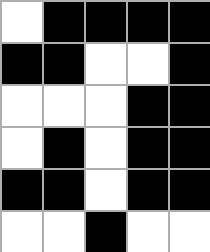[["white", "black", "black", "black", "black"], ["black", "black", "white", "white", "black"], ["white", "white", "white", "black", "black"], ["white", "black", "white", "black", "black"], ["black", "black", "white", "black", "black"], ["white", "white", "black", "white", "white"]]